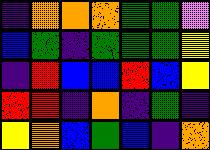[["indigo", "orange", "orange", "orange", "green", "green", "violet"], ["blue", "green", "indigo", "green", "green", "green", "yellow"], ["indigo", "red", "blue", "blue", "red", "blue", "yellow"], ["red", "red", "indigo", "orange", "indigo", "green", "indigo"], ["yellow", "orange", "blue", "green", "blue", "indigo", "orange"]]